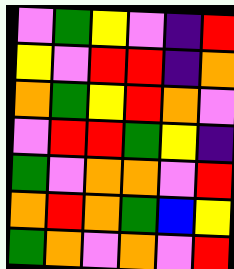[["violet", "green", "yellow", "violet", "indigo", "red"], ["yellow", "violet", "red", "red", "indigo", "orange"], ["orange", "green", "yellow", "red", "orange", "violet"], ["violet", "red", "red", "green", "yellow", "indigo"], ["green", "violet", "orange", "orange", "violet", "red"], ["orange", "red", "orange", "green", "blue", "yellow"], ["green", "orange", "violet", "orange", "violet", "red"]]